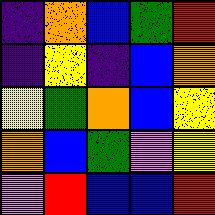[["indigo", "orange", "blue", "green", "red"], ["indigo", "yellow", "indigo", "blue", "orange"], ["yellow", "green", "orange", "blue", "yellow"], ["orange", "blue", "green", "violet", "yellow"], ["violet", "red", "blue", "blue", "red"]]